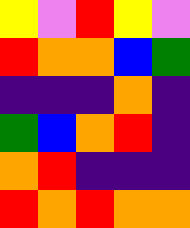[["yellow", "violet", "red", "yellow", "violet"], ["red", "orange", "orange", "blue", "green"], ["indigo", "indigo", "indigo", "orange", "indigo"], ["green", "blue", "orange", "red", "indigo"], ["orange", "red", "indigo", "indigo", "indigo"], ["red", "orange", "red", "orange", "orange"]]